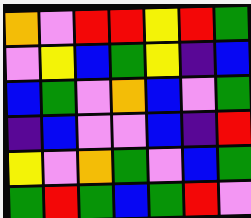[["orange", "violet", "red", "red", "yellow", "red", "green"], ["violet", "yellow", "blue", "green", "yellow", "indigo", "blue"], ["blue", "green", "violet", "orange", "blue", "violet", "green"], ["indigo", "blue", "violet", "violet", "blue", "indigo", "red"], ["yellow", "violet", "orange", "green", "violet", "blue", "green"], ["green", "red", "green", "blue", "green", "red", "violet"]]